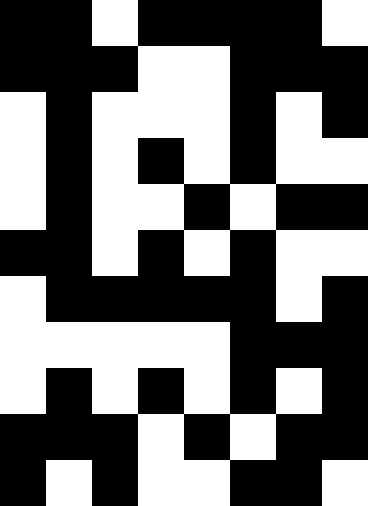[["black", "black", "white", "black", "black", "black", "black", "white"], ["black", "black", "black", "white", "white", "black", "black", "black"], ["white", "black", "white", "white", "white", "black", "white", "black"], ["white", "black", "white", "black", "white", "black", "white", "white"], ["white", "black", "white", "white", "black", "white", "black", "black"], ["black", "black", "white", "black", "white", "black", "white", "white"], ["white", "black", "black", "black", "black", "black", "white", "black"], ["white", "white", "white", "white", "white", "black", "black", "black"], ["white", "black", "white", "black", "white", "black", "white", "black"], ["black", "black", "black", "white", "black", "white", "black", "black"], ["black", "white", "black", "white", "white", "black", "black", "white"]]